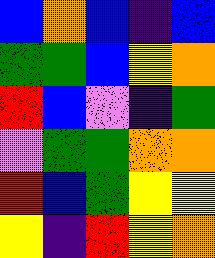[["blue", "orange", "blue", "indigo", "blue"], ["green", "green", "blue", "yellow", "orange"], ["red", "blue", "violet", "indigo", "green"], ["violet", "green", "green", "orange", "orange"], ["red", "blue", "green", "yellow", "yellow"], ["yellow", "indigo", "red", "yellow", "orange"]]